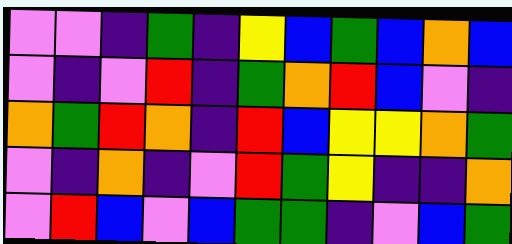[["violet", "violet", "indigo", "green", "indigo", "yellow", "blue", "green", "blue", "orange", "blue"], ["violet", "indigo", "violet", "red", "indigo", "green", "orange", "red", "blue", "violet", "indigo"], ["orange", "green", "red", "orange", "indigo", "red", "blue", "yellow", "yellow", "orange", "green"], ["violet", "indigo", "orange", "indigo", "violet", "red", "green", "yellow", "indigo", "indigo", "orange"], ["violet", "red", "blue", "violet", "blue", "green", "green", "indigo", "violet", "blue", "green"]]